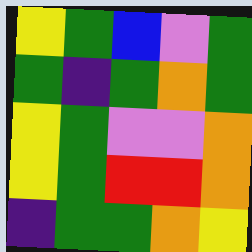[["yellow", "green", "blue", "violet", "green"], ["green", "indigo", "green", "orange", "green"], ["yellow", "green", "violet", "violet", "orange"], ["yellow", "green", "red", "red", "orange"], ["indigo", "green", "green", "orange", "yellow"]]